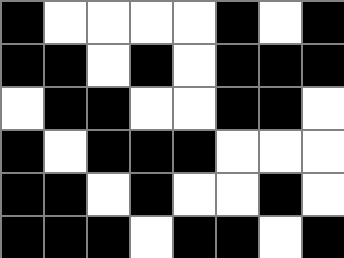[["black", "white", "white", "white", "white", "black", "white", "black"], ["black", "black", "white", "black", "white", "black", "black", "black"], ["white", "black", "black", "white", "white", "black", "black", "white"], ["black", "white", "black", "black", "black", "white", "white", "white"], ["black", "black", "white", "black", "white", "white", "black", "white"], ["black", "black", "black", "white", "black", "black", "white", "black"]]